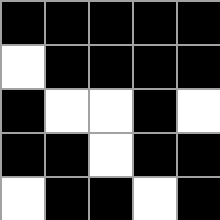[["black", "black", "black", "black", "black"], ["white", "black", "black", "black", "black"], ["black", "white", "white", "black", "white"], ["black", "black", "white", "black", "black"], ["white", "black", "black", "white", "black"]]